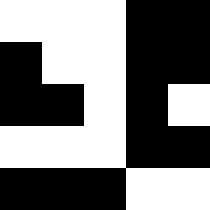[["white", "white", "white", "black", "black"], ["black", "white", "white", "black", "black"], ["black", "black", "white", "black", "white"], ["white", "white", "white", "black", "black"], ["black", "black", "black", "white", "white"]]